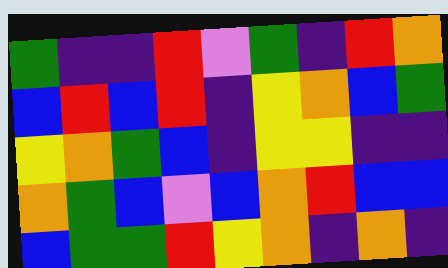[["green", "indigo", "indigo", "red", "violet", "green", "indigo", "red", "orange"], ["blue", "red", "blue", "red", "indigo", "yellow", "orange", "blue", "green"], ["yellow", "orange", "green", "blue", "indigo", "yellow", "yellow", "indigo", "indigo"], ["orange", "green", "blue", "violet", "blue", "orange", "red", "blue", "blue"], ["blue", "green", "green", "red", "yellow", "orange", "indigo", "orange", "indigo"]]